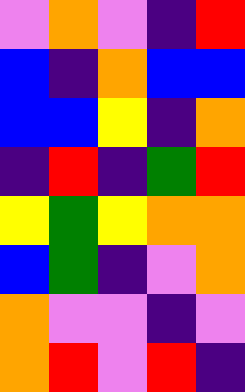[["violet", "orange", "violet", "indigo", "red"], ["blue", "indigo", "orange", "blue", "blue"], ["blue", "blue", "yellow", "indigo", "orange"], ["indigo", "red", "indigo", "green", "red"], ["yellow", "green", "yellow", "orange", "orange"], ["blue", "green", "indigo", "violet", "orange"], ["orange", "violet", "violet", "indigo", "violet"], ["orange", "red", "violet", "red", "indigo"]]